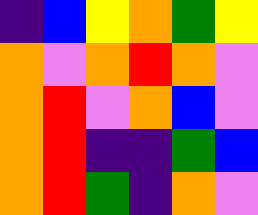[["indigo", "blue", "yellow", "orange", "green", "yellow"], ["orange", "violet", "orange", "red", "orange", "violet"], ["orange", "red", "violet", "orange", "blue", "violet"], ["orange", "red", "indigo", "indigo", "green", "blue"], ["orange", "red", "green", "indigo", "orange", "violet"]]